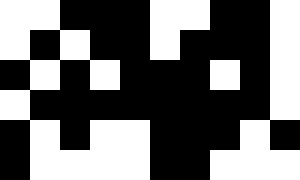[["white", "white", "black", "black", "black", "white", "white", "black", "black", "white"], ["white", "black", "white", "black", "black", "white", "black", "black", "black", "white"], ["black", "white", "black", "white", "black", "black", "black", "white", "black", "white"], ["white", "black", "black", "black", "black", "black", "black", "black", "black", "white"], ["black", "white", "black", "white", "white", "black", "black", "black", "white", "black"], ["black", "white", "white", "white", "white", "black", "black", "white", "white", "white"]]